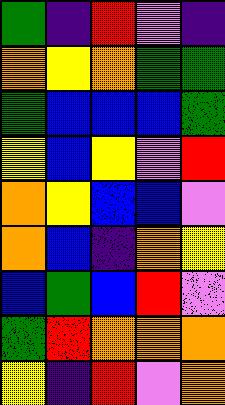[["green", "indigo", "red", "violet", "indigo"], ["orange", "yellow", "orange", "green", "green"], ["green", "blue", "blue", "blue", "green"], ["yellow", "blue", "yellow", "violet", "red"], ["orange", "yellow", "blue", "blue", "violet"], ["orange", "blue", "indigo", "orange", "yellow"], ["blue", "green", "blue", "red", "violet"], ["green", "red", "orange", "orange", "orange"], ["yellow", "indigo", "red", "violet", "orange"]]